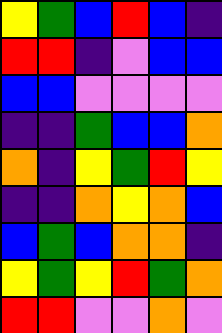[["yellow", "green", "blue", "red", "blue", "indigo"], ["red", "red", "indigo", "violet", "blue", "blue"], ["blue", "blue", "violet", "violet", "violet", "violet"], ["indigo", "indigo", "green", "blue", "blue", "orange"], ["orange", "indigo", "yellow", "green", "red", "yellow"], ["indigo", "indigo", "orange", "yellow", "orange", "blue"], ["blue", "green", "blue", "orange", "orange", "indigo"], ["yellow", "green", "yellow", "red", "green", "orange"], ["red", "red", "violet", "violet", "orange", "violet"]]